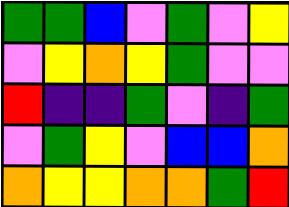[["green", "green", "blue", "violet", "green", "violet", "yellow"], ["violet", "yellow", "orange", "yellow", "green", "violet", "violet"], ["red", "indigo", "indigo", "green", "violet", "indigo", "green"], ["violet", "green", "yellow", "violet", "blue", "blue", "orange"], ["orange", "yellow", "yellow", "orange", "orange", "green", "red"]]